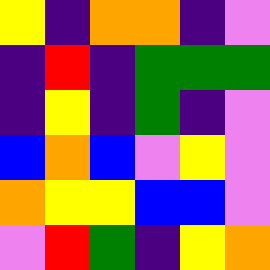[["yellow", "indigo", "orange", "orange", "indigo", "violet"], ["indigo", "red", "indigo", "green", "green", "green"], ["indigo", "yellow", "indigo", "green", "indigo", "violet"], ["blue", "orange", "blue", "violet", "yellow", "violet"], ["orange", "yellow", "yellow", "blue", "blue", "violet"], ["violet", "red", "green", "indigo", "yellow", "orange"]]